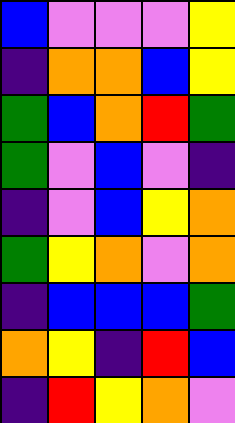[["blue", "violet", "violet", "violet", "yellow"], ["indigo", "orange", "orange", "blue", "yellow"], ["green", "blue", "orange", "red", "green"], ["green", "violet", "blue", "violet", "indigo"], ["indigo", "violet", "blue", "yellow", "orange"], ["green", "yellow", "orange", "violet", "orange"], ["indigo", "blue", "blue", "blue", "green"], ["orange", "yellow", "indigo", "red", "blue"], ["indigo", "red", "yellow", "orange", "violet"]]